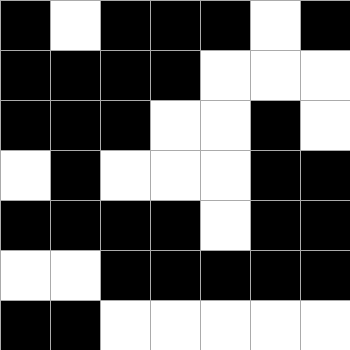[["black", "white", "black", "black", "black", "white", "black"], ["black", "black", "black", "black", "white", "white", "white"], ["black", "black", "black", "white", "white", "black", "white"], ["white", "black", "white", "white", "white", "black", "black"], ["black", "black", "black", "black", "white", "black", "black"], ["white", "white", "black", "black", "black", "black", "black"], ["black", "black", "white", "white", "white", "white", "white"]]